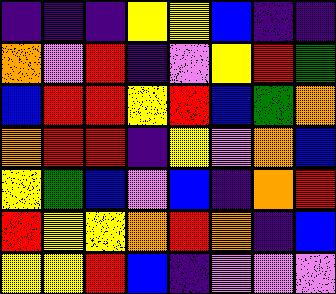[["indigo", "indigo", "indigo", "yellow", "yellow", "blue", "indigo", "indigo"], ["orange", "violet", "red", "indigo", "violet", "yellow", "red", "green"], ["blue", "red", "red", "yellow", "red", "blue", "green", "orange"], ["orange", "red", "red", "indigo", "yellow", "violet", "orange", "blue"], ["yellow", "green", "blue", "violet", "blue", "indigo", "orange", "red"], ["red", "yellow", "yellow", "orange", "red", "orange", "indigo", "blue"], ["yellow", "yellow", "red", "blue", "indigo", "violet", "violet", "violet"]]